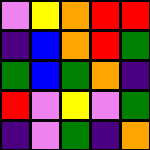[["violet", "yellow", "orange", "red", "red"], ["indigo", "blue", "orange", "red", "green"], ["green", "blue", "green", "orange", "indigo"], ["red", "violet", "yellow", "violet", "green"], ["indigo", "violet", "green", "indigo", "orange"]]